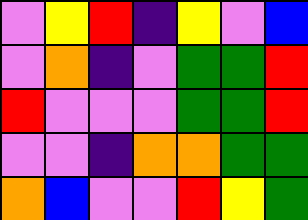[["violet", "yellow", "red", "indigo", "yellow", "violet", "blue"], ["violet", "orange", "indigo", "violet", "green", "green", "red"], ["red", "violet", "violet", "violet", "green", "green", "red"], ["violet", "violet", "indigo", "orange", "orange", "green", "green"], ["orange", "blue", "violet", "violet", "red", "yellow", "green"]]